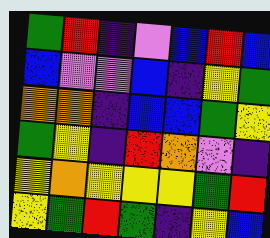[["green", "red", "indigo", "violet", "blue", "red", "blue"], ["blue", "violet", "violet", "blue", "indigo", "yellow", "green"], ["orange", "orange", "indigo", "blue", "blue", "green", "yellow"], ["green", "yellow", "indigo", "red", "orange", "violet", "indigo"], ["yellow", "orange", "yellow", "yellow", "yellow", "green", "red"], ["yellow", "green", "red", "green", "indigo", "yellow", "blue"]]